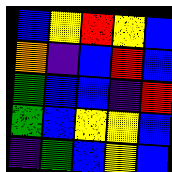[["blue", "yellow", "red", "yellow", "blue"], ["orange", "indigo", "blue", "red", "blue"], ["green", "blue", "blue", "indigo", "red"], ["green", "blue", "yellow", "yellow", "blue"], ["indigo", "green", "blue", "yellow", "blue"]]